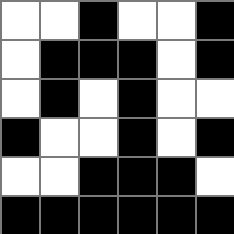[["white", "white", "black", "white", "white", "black"], ["white", "black", "black", "black", "white", "black"], ["white", "black", "white", "black", "white", "white"], ["black", "white", "white", "black", "white", "black"], ["white", "white", "black", "black", "black", "white"], ["black", "black", "black", "black", "black", "black"]]